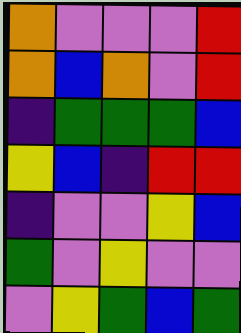[["orange", "violet", "violet", "violet", "red"], ["orange", "blue", "orange", "violet", "red"], ["indigo", "green", "green", "green", "blue"], ["yellow", "blue", "indigo", "red", "red"], ["indigo", "violet", "violet", "yellow", "blue"], ["green", "violet", "yellow", "violet", "violet"], ["violet", "yellow", "green", "blue", "green"]]